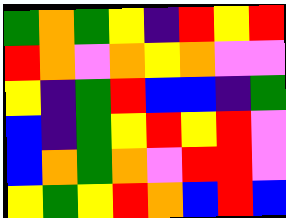[["green", "orange", "green", "yellow", "indigo", "red", "yellow", "red"], ["red", "orange", "violet", "orange", "yellow", "orange", "violet", "violet"], ["yellow", "indigo", "green", "red", "blue", "blue", "indigo", "green"], ["blue", "indigo", "green", "yellow", "red", "yellow", "red", "violet"], ["blue", "orange", "green", "orange", "violet", "red", "red", "violet"], ["yellow", "green", "yellow", "red", "orange", "blue", "red", "blue"]]